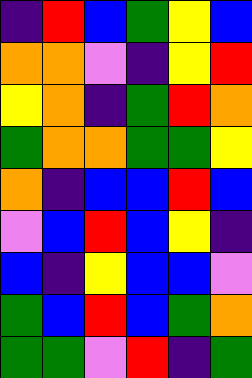[["indigo", "red", "blue", "green", "yellow", "blue"], ["orange", "orange", "violet", "indigo", "yellow", "red"], ["yellow", "orange", "indigo", "green", "red", "orange"], ["green", "orange", "orange", "green", "green", "yellow"], ["orange", "indigo", "blue", "blue", "red", "blue"], ["violet", "blue", "red", "blue", "yellow", "indigo"], ["blue", "indigo", "yellow", "blue", "blue", "violet"], ["green", "blue", "red", "blue", "green", "orange"], ["green", "green", "violet", "red", "indigo", "green"]]